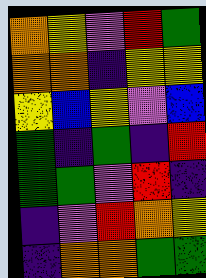[["orange", "yellow", "violet", "red", "green"], ["orange", "orange", "indigo", "yellow", "yellow"], ["yellow", "blue", "yellow", "violet", "blue"], ["green", "indigo", "green", "indigo", "red"], ["green", "green", "violet", "red", "indigo"], ["indigo", "violet", "red", "orange", "yellow"], ["indigo", "orange", "orange", "green", "green"]]